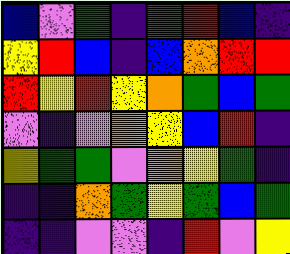[["blue", "violet", "green", "indigo", "green", "red", "blue", "indigo"], ["yellow", "red", "blue", "indigo", "blue", "orange", "red", "red"], ["red", "yellow", "red", "yellow", "orange", "green", "blue", "green"], ["violet", "indigo", "violet", "orange", "yellow", "blue", "red", "indigo"], ["yellow", "green", "green", "violet", "orange", "yellow", "green", "indigo"], ["indigo", "indigo", "orange", "green", "yellow", "green", "blue", "green"], ["indigo", "indigo", "violet", "violet", "indigo", "red", "violet", "yellow"]]